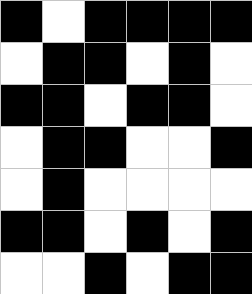[["black", "white", "black", "black", "black", "black"], ["white", "black", "black", "white", "black", "white"], ["black", "black", "white", "black", "black", "white"], ["white", "black", "black", "white", "white", "black"], ["white", "black", "white", "white", "white", "white"], ["black", "black", "white", "black", "white", "black"], ["white", "white", "black", "white", "black", "black"]]